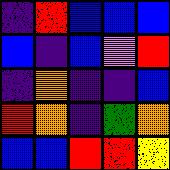[["indigo", "red", "blue", "blue", "blue"], ["blue", "indigo", "blue", "violet", "red"], ["indigo", "orange", "indigo", "indigo", "blue"], ["red", "orange", "indigo", "green", "orange"], ["blue", "blue", "red", "red", "yellow"]]